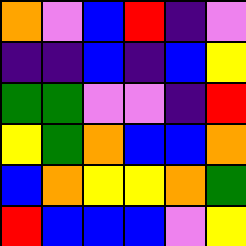[["orange", "violet", "blue", "red", "indigo", "violet"], ["indigo", "indigo", "blue", "indigo", "blue", "yellow"], ["green", "green", "violet", "violet", "indigo", "red"], ["yellow", "green", "orange", "blue", "blue", "orange"], ["blue", "orange", "yellow", "yellow", "orange", "green"], ["red", "blue", "blue", "blue", "violet", "yellow"]]